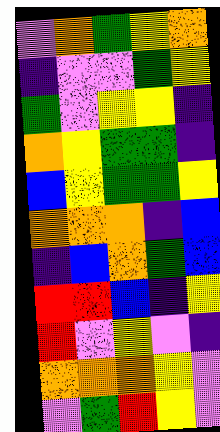[["violet", "orange", "green", "yellow", "orange"], ["indigo", "violet", "violet", "green", "yellow"], ["green", "violet", "yellow", "yellow", "indigo"], ["orange", "yellow", "green", "green", "indigo"], ["blue", "yellow", "green", "green", "yellow"], ["orange", "orange", "orange", "indigo", "blue"], ["indigo", "blue", "orange", "green", "blue"], ["red", "red", "blue", "indigo", "yellow"], ["red", "violet", "yellow", "violet", "indigo"], ["orange", "orange", "orange", "yellow", "violet"], ["violet", "green", "red", "yellow", "violet"]]